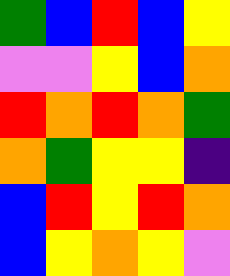[["green", "blue", "red", "blue", "yellow"], ["violet", "violet", "yellow", "blue", "orange"], ["red", "orange", "red", "orange", "green"], ["orange", "green", "yellow", "yellow", "indigo"], ["blue", "red", "yellow", "red", "orange"], ["blue", "yellow", "orange", "yellow", "violet"]]